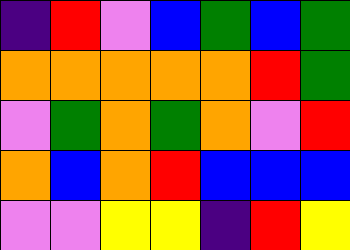[["indigo", "red", "violet", "blue", "green", "blue", "green"], ["orange", "orange", "orange", "orange", "orange", "red", "green"], ["violet", "green", "orange", "green", "orange", "violet", "red"], ["orange", "blue", "orange", "red", "blue", "blue", "blue"], ["violet", "violet", "yellow", "yellow", "indigo", "red", "yellow"]]